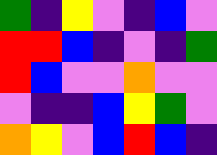[["green", "indigo", "yellow", "violet", "indigo", "blue", "violet"], ["red", "red", "blue", "indigo", "violet", "indigo", "green"], ["red", "blue", "violet", "violet", "orange", "violet", "violet"], ["violet", "indigo", "indigo", "blue", "yellow", "green", "violet"], ["orange", "yellow", "violet", "blue", "red", "blue", "indigo"]]